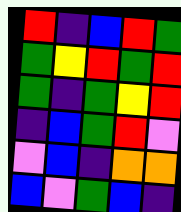[["red", "indigo", "blue", "red", "green"], ["green", "yellow", "red", "green", "red"], ["green", "indigo", "green", "yellow", "red"], ["indigo", "blue", "green", "red", "violet"], ["violet", "blue", "indigo", "orange", "orange"], ["blue", "violet", "green", "blue", "indigo"]]